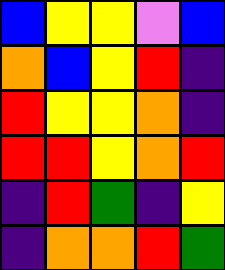[["blue", "yellow", "yellow", "violet", "blue"], ["orange", "blue", "yellow", "red", "indigo"], ["red", "yellow", "yellow", "orange", "indigo"], ["red", "red", "yellow", "orange", "red"], ["indigo", "red", "green", "indigo", "yellow"], ["indigo", "orange", "orange", "red", "green"]]